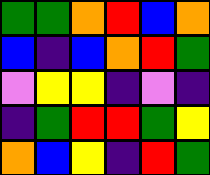[["green", "green", "orange", "red", "blue", "orange"], ["blue", "indigo", "blue", "orange", "red", "green"], ["violet", "yellow", "yellow", "indigo", "violet", "indigo"], ["indigo", "green", "red", "red", "green", "yellow"], ["orange", "blue", "yellow", "indigo", "red", "green"]]